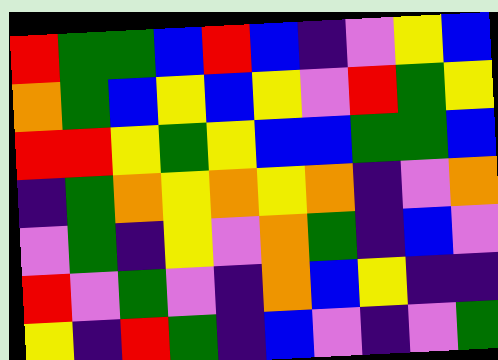[["red", "green", "green", "blue", "red", "blue", "indigo", "violet", "yellow", "blue"], ["orange", "green", "blue", "yellow", "blue", "yellow", "violet", "red", "green", "yellow"], ["red", "red", "yellow", "green", "yellow", "blue", "blue", "green", "green", "blue"], ["indigo", "green", "orange", "yellow", "orange", "yellow", "orange", "indigo", "violet", "orange"], ["violet", "green", "indigo", "yellow", "violet", "orange", "green", "indigo", "blue", "violet"], ["red", "violet", "green", "violet", "indigo", "orange", "blue", "yellow", "indigo", "indigo"], ["yellow", "indigo", "red", "green", "indigo", "blue", "violet", "indigo", "violet", "green"]]